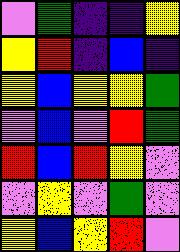[["violet", "green", "indigo", "indigo", "yellow"], ["yellow", "red", "indigo", "blue", "indigo"], ["yellow", "blue", "yellow", "yellow", "green"], ["violet", "blue", "violet", "red", "green"], ["red", "blue", "red", "yellow", "violet"], ["violet", "yellow", "violet", "green", "violet"], ["yellow", "blue", "yellow", "red", "violet"]]